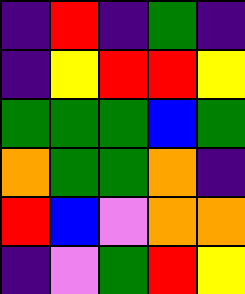[["indigo", "red", "indigo", "green", "indigo"], ["indigo", "yellow", "red", "red", "yellow"], ["green", "green", "green", "blue", "green"], ["orange", "green", "green", "orange", "indigo"], ["red", "blue", "violet", "orange", "orange"], ["indigo", "violet", "green", "red", "yellow"]]